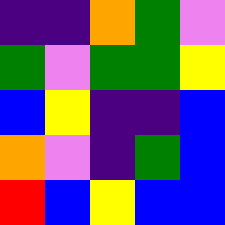[["indigo", "indigo", "orange", "green", "violet"], ["green", "violet", "green", "green", "yellow"], ["blue", "yellow", "indigo", "indigo", "blue"], ["orange", "violet", "indigo", "green", "blue"], ["red", "blue", "yellow", "blue", "blue"]]